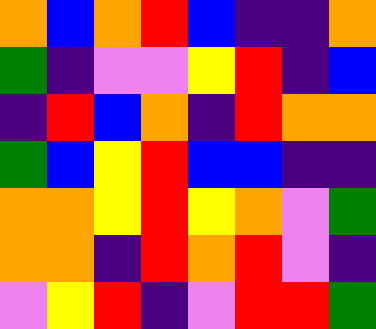[["orange", "blue", "orange", "red", "blue", "indigo", "indigo", "orange"], ["green", "indigo", "violet", "violet", "yellow", "red", "indigo", "blue"], ["indigo", "red", "blue", "orange", "indigo", "red", "orange", "orange"], ["green", "blue", "yellow", "red", "blue", "blue", "indigo", "indigo"], ["orange", "orange", "yellow", "red", "yellow", "orange", "violet", "green"], ["orange", "orange", "indigo", "red", "orange", "red", "violet", "indigo"], ["violet", "yellow", "red", "indigo", "violet", "red", "red", "green"]]